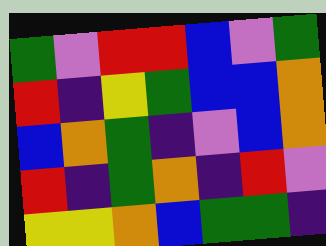[["green", "violet", "red", "red", "blue", "violet", "green"], ["red", "indigo", "yellow", "green", "blue", "blue", "orange"], ["blue", "orange", "green", "indigo", "violet", "blue", "orange"], ["red", "indigo", "green", "orange", "indigo", "red", "violet"], ["yellow", "yellow", "orange", "blue", "green", "green", "indigo"]]